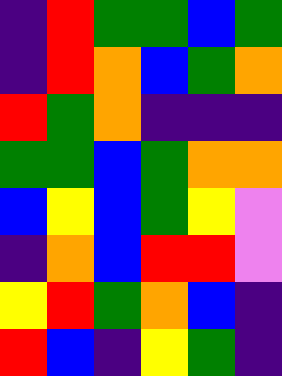[["indigo", "red", "green", "green", "blue", "green"], ["indigo", "red", "orange", "blue", "green", "orange"], ["red", "green", "orange", "indigo", "indigo", "indigo"], ["green", "green", "blue", "green", "orange", "orange"], ["blue", "yellow", "blue", "green", "yellow", "violet"], ["indigo", "orange", "blue", "red", "red", "violet"], ["yellow", "red", "green", "orange", "blue", "indigo"], ["red", "blue", "indigo", "yellow", "green", "indigo"]]